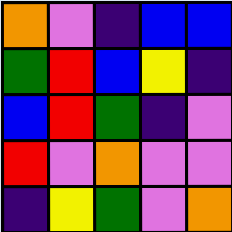[["orange", "violet", "indigo", "blue", "blue"], ["green", "red", "blue", "yellow", "indigo"], ["blue", "red", "green", "indigo", "violet"], ["red", "violet", "orange", "violet", "violet"], ["indigo", "yellow", "green", "violet", "orange"]]